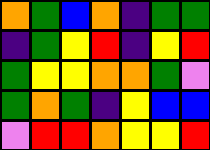[["orange", "green", "blue", "orange", "indigo", "green", "green"], ["indigo", "green", "yellow", "red", "indigo", "yellow", "red"], ["green", "yellow", "yellow", "orange", "orange", "green", "violet"], ["green", "orange", "green", "indigo", "yellow", "blue", "blue"], ["violet", "red", "red", "orange", "yellow", "yellow", "red"]]